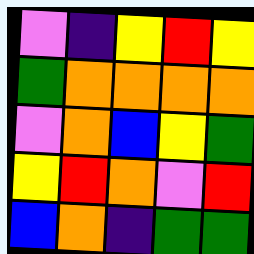[["violet", "indigo", "yellow", "red", "yellow"], ["green", "orange", "orange", "orange", "orange"], ["violet", "orange", "blue", "yellow", "green"], ["yellow", "red", "orange", "violet", "red"], ["blue", "orange", "indigo", "green", "green"]]